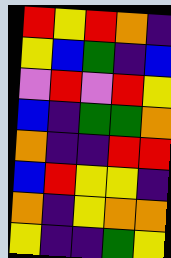[["red", "yellow", "red", "orange", "indigo"], ["yellow", "blue", "green", "indigo", "blue"], ["violet", "red", "violet", "red", "yellow"], ["blue", "indigo", "green", "green", "orange"], ["orange", "indigo", "indigo", "red", "red"], ["blue", "red", "yellow", "yellow", "indigo"], ["orange", "indigo", "yellow", "orange", "orange"], ["yellow", "indigo", "indigo", "green", "yellow"]]